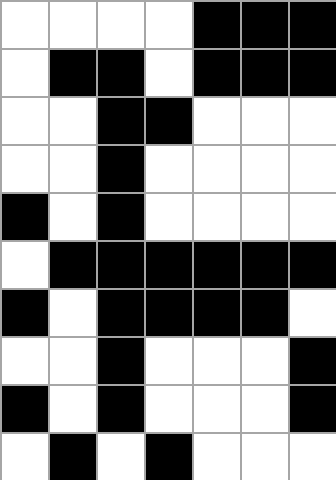[["white", "white", "white", "white", "black", "black", "black"], ["white", "black", "black", "white", "black", "black", "black"], ["white", "white", "black", "black", "white", "white", "white"], ["white", "white", "black", "white", "white", "white", "white"], ["black", "white", "black", "white", "white", "white", "white"], ["white", "black", "black", "black", "black", "black", "black"], ["black", "white", "black", "black", "black", "black", "white"], ["white", "white", "black", "white", "white", "white", "black"], ["black", "white", "black", "white", "white", "white", "black"], ["white", "black", "white", "black", "white", "white", "white"]]